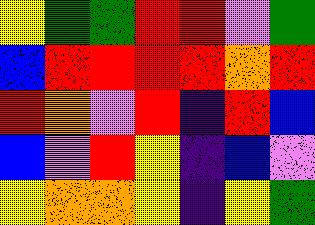[["yellow", "green", "green", "red", "red", "violet", "green"], ["blue", "red", "red", "red", "red", "orange", "red"], ["red", "orange", "violet", "red", "indigo", "red", "blue"], ["blue", "violet", "red", "yellow", "indigo", "blue", "violet"], ["yellow", "orange", "orange", "yellow", "indigo", "yellow", "green"]]